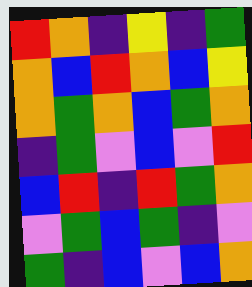[["red", "orange", "indigo", "yellow", "indigo", "green"], ["orange", "blue", "red", "orange", "blue", "yellow"], ["orange", "green", "orange", "blue", "green", "orange"], ["indigo", "green", "violet", "blue", "violet", "red"], ["blue", "red", "indigo", "red", "green", "orange"], ["violet", "green", "blue", "green", "indigo", "violet"], ["green", "indigo", "blue", "violet", "blue", "orange"]]